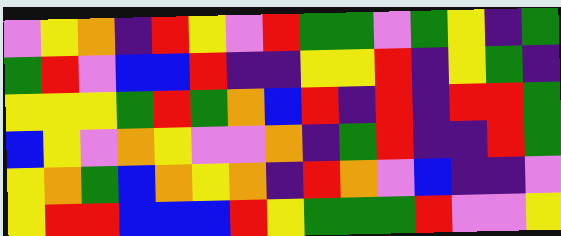[["violet", "yellow", "orange", "indigo", "red", "yellow", "violet", "red", "green", "green", "violet", "green", "yellow", "indigo", "green"], ["green", "red", "violet", "blue", "blue", "red", "indigo", "indigo", "yellow", "yellow", "red", "indigo", "yellow", "green", "indigo"], ["yellow", "yellow", "yellow", "green", "red", "green", "orange", "blue", "red", "indigo", "red", "indigo", "red", "red", "green"], ["blue", "yellow", "violet", "orange", "yellow", "violet", "violet", "orange", "indigo", "green", "red", "indigo", "indigo", "red", "green"], ["yellow", "orange", "green", "blue", "orange", "yellow", "orange", "indigo", "red", "orange", "violet", "blue", "indigo", "indigo", "violet"], ["yellow", "red", "red", "blue", "blue", "blue", "red", "yellow", "green", "green", "green", "red", "violet", "violet", "yellow"]]